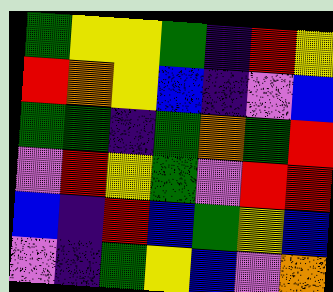[["green", "yellow", "yellow", "green", "indigo", "red", "yellow"], ["red", "orange", "yellow", "blue", "indigo", "violet", "blue"], ["green", "green", "indigo", "green", "orange", "green", "red"], ["violet", "red", "yellow", "green", "violet", "red", "red"], ["blue", "indigo", "red", "blue", "green", "yellow", "blue"], ["violet", "indigo", "green", "yellow", "blue", "violet", "orange"]]